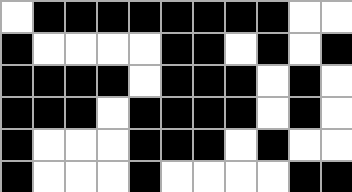[["white", "black", "black", "black", "black", "black", "black", "black", "black", "white", "white"], ["black", "white", "white", "white", "white", "black", "black", "white", "black", "white", "black"], ["black", "black", "black", "black", "white", "black", "black", "black", "white", "black", "white"], ["black", "black", "black", "white", "black", "black", "black", "black", "white", "black", "white"], ["black", "white", "white", "white", "black", "black", "black", "white", "black", "white", "white"], ["black", "white", "white", "white", "black", "white", "white", "white", "white", "black", "black"]]